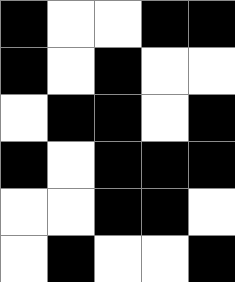[["black", "white", "white", "black", "black"], ["black", "white", "black", "white", "white"], ["white", "black", "black", "white", "black"], ["black", "white", "black", "black", "black"], ["white", "white", "black", "black", "white"], ["white", "black", "white", "white", "black"]]